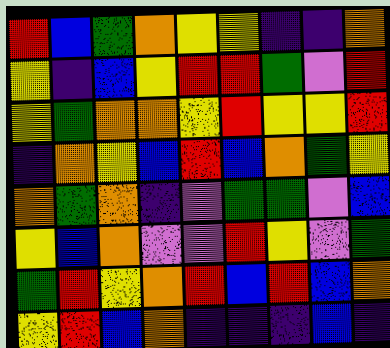[["red", "blue", "green", "orange", "yellow", "yellow", "indigo", "indigo", "orange"], ["yellow", "indigo", "blue", "yellow", "red", "red", "green", "violet", "red"], ["yellow", "green", "orange", "orange", "yellow", "red", "yellow", "yellow", "red"], ["indigo", "orange", "yellow", "blue", "red", "blue", "orange", "green", "yellow"], ["orange", "green", "orange", "indigo", "violet", "green", "green", "violet", "blue"], ["yellow", "blue", "orange", "violet", "violet", "red", "yellow", "violet", "green"], ["green", "red", "yellow", "orange", "red", "blue", "red", "blue", "orange"], ["yellow", "red", "blue", "orange", "indigo", "indigo", "indigo", "blue", "indigo"]]